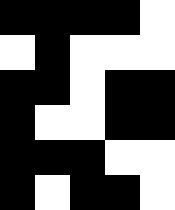[["black", "black", "black", "black", "white"], ["white", "black", "white", "white", "white"], ["black", "black", "white", "black", "black"], ["black", "white", "white", "black", "black"], ["black", "black", "black", "white", "white"], ["black", "white", "black", "black", "white"]]